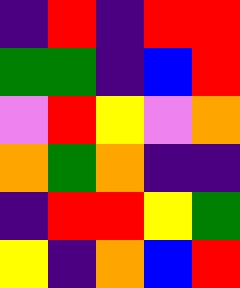[["indigo", "red", "indigo", "red", "red"], ["green", "green", "indigo", "blue", "red"], ["violet", "red", "yellow", "violet", "orange"], ["orange", "green", "orange", "indigo", "indigo"], ["indigo", "red", "red", "yellow", "green"], ["yellow", "indigo", "orange", "blue", "red"]]